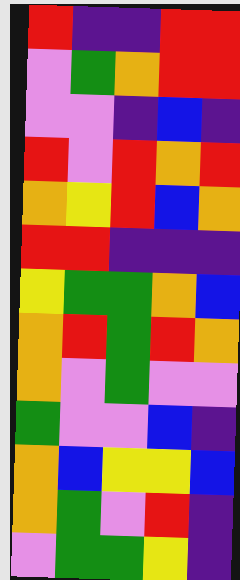[["red", "indigo", "indigo", "red", "red"], ["violet", "green", "orange", "red", "red"], ["violet", "violet", "indigo", "blue", "indigo"], ["red", "violet", "red", "orange", "red"], ["orange", "yellow", "red", "blue", "orange"], ["red", "red", "indigo", "indigo", "indigo"], ["yellow", "green", "green", "orange", "blue"], ["orange", "red", "green", "red", "orange"], ["orange", "violet", "green", "violet", "violet"], ["green", "violet", "violet", "blue", "indigo"], ["orange", "blue", "yellow", "yellow", "blue"], ["orange", "green", "violet", "red", "indigo"], ["violet", "green", "green", "yellow", "indigo"]]